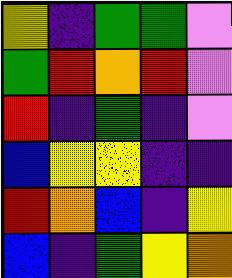[["yellow", "indigo", "green", "green", "violet"], ["green", "red", "orange", "red", "violet"], ["red", "indigo", "green", "indigo", "violet"], ["blue", "yellow", "yellow", "indigo", "indigo"], ["red", "orange", "blue", "indigo", "yellow"], ["blue", "indigo", "green", "yellow", "orange"]]